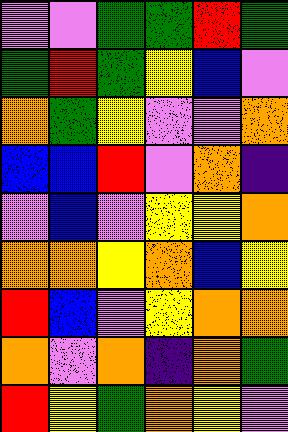[["violet", "violet", "green", "green", "red", "green"], ["green", "red", "green", "yellow", "blue", "violet"], ["orange", "green", "yellow", "violet", "violet", "orange"], ["blue", "blue", "red", "violet", "orange", "indigo"], ["violet", "blue", "violet", "yellow", "yellow", "orange"], ["orange", "orange", "yellow", "orange", "blue", "yellow"], ["red", "blue", "violet", "yellow", "orange", "orange"], ["orange", "violet", "orange", "indigo", "orange", "green"], ["red", "yellow", "green", "orange", "yellow", "violet"]]